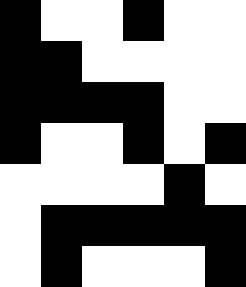[["black", "white", "white", "black", "white", "white"], ["black", "black", "white", "white", "white", "white"], ["black", "black", "black", "black", "white", "white"], ["black", "white", "white", "black", "white", "black"], ["white", "white", "white", "white", "black", "white"], ["white", "black", "black", "black", "black", "black"], ["white", "black", "white", "white", "white", "black"]]